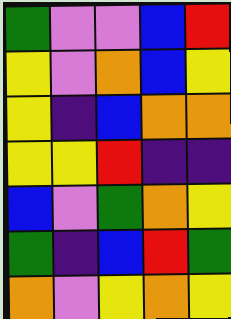[["green", "violet", "violet", "blue", "red"], ["yellow", "violet", "orange", "blue", "yellow"], ["yellow", "indigo", "blue", "orange", "orange"], ["yellow", "yellow", "red", "indigo", "indigo"], ["blue", "violet", "green", "orange", "yellow"], ["green", "indigo", "blue", "red", "green"], ["orange", "violet", "yellow", "orange", "yellow"]]